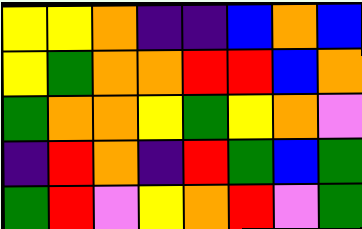[["yellow", "yellow", "orange", "indigo", "indigo", "blue", "orange", "blue"], ["yellow", "green", "orange", "orange", "red", "red", "blue", "orange"], ["green", "orange", "orange", "yellow", "green", "yellow", "orange", "violet"], ["indigo", "red", "orange", "indigo", "red", "green", "blue", "green"], ["green", "red", "violet", "yellow", "orange", "red", "violet", "green"]]